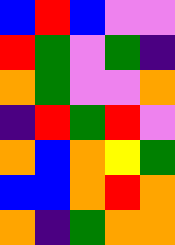[["blue", "red", "blue", "violet", "violet"], ["red", "green", "violet", "green", "indigo"], ["orange", "green", "violet", "violet", "orange"], ["indigo", "red", "green", "red", "violet"], ["orange", "blue", "orange", "yellow", "green"], ["blue", "blue", "orange", "red", "orange"], ["orange", "indigo", "green", "orange", "orange"]]